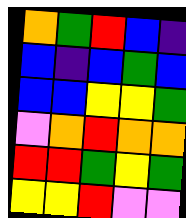[["orange", "green", "red", "blue", "indigo"], ["blue", "indigo", "blue", "green", "blue"], ["blue", "blue", "yellow", "yellow", "green"], ["violet", "orange", "red", "orange", "orange"], ["red", "red", "green", "yellow", "green"], ["yellow", "yellow", "red", "violet", "violet"]]